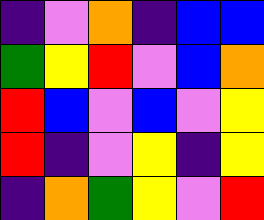[["indigo", "violet", "orange", "indigo", "blue", "blue"], ["green", "yellow", "red", "violet", "blue", "orange"], ["red", "blue", "violet", "blue", "violet", "yellow"], ["red", "indigo", "violet", "yellow", "indigo", "yellow"], ["indigo", "orange", "green", "yellow", "violet", "red"]]